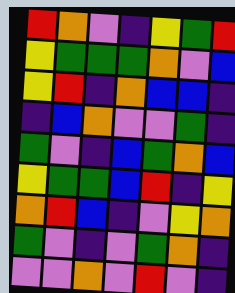[["red", "orange", "violet", "indigo", "yellow", "green", "red"], ["yellow", "green", "green", "green", "orange", "violet", "blue"], ["yellow", "red", "indigo", "orange", "blue", "blue", "indigo"], ["indigo", "blue", "orange", "violet", "violet", "green", "indigo"], ["green", "violet", "indigo", "blue", "green", "orange", "blue"], ["yellow", "green", "green", "blue", "red", "indigo", "yellow"], ["orange", "red", "blue", "indigo", "violet", "yellow", "orange"], ["green", "violet", "indigo", "violet", "green", "orange", "indigo"], ["violet", "violet", "orange", "violet", "red", "violet", "indigo"]]